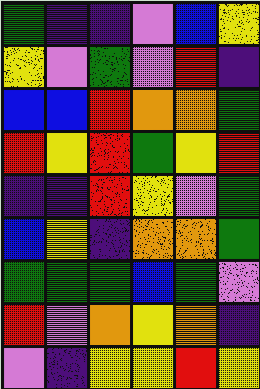[["green", "indigo", "indigo", "violet", "blue", "yellow"], ["yellow", "violet", "green", "violet", "red", "indigo"], ["blue", "blue", "red", "orange", "orange", "green"], ["red", "yellow", "red", "green", "yellow", "red"], ["indigo", "indigo", "red", "yellow", "violet", "green"], ["blue", "yellow", "indigo", "orange", "orange", "green"], ["green", "green", "green", "blue", "green", "violet"], ["red", "violet", "orange", "yellow", "orange", "indigo"], ["violet", "indigo", "yellow", "yellow", "red", "yellow"]]